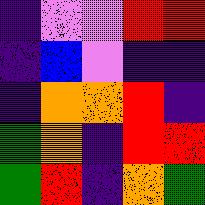[["indigo", "violet", "violet", "red", "red"], ["indigo", "blue", "violet", "indigo", "indigo"], ["indigo", "orange", "orange", "red", "indigo"], ["green", "orange", "indigo", "red", "red"], ["green", "red", "indigo", "orange", "green"]]